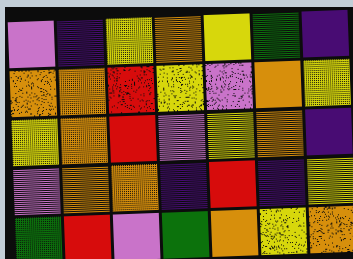[["violet", "indigo", "yellow", "orange", "yellow", "green", "indigo"], ["orange", "orange", "red", "yellow", "violet", "orange", "yellow"], ["yellow", "orange", "red", "violet", "yellow", "orange", "indigo"], ["violet", "orange", "orange", "indigo", "red", "indigo", "yellow"], ["green", "red", "violet", "green", "orange", "yellow", "orange"]]